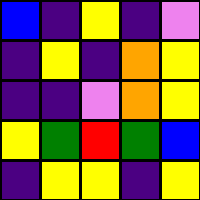[["blue", "indigo", "yellow", "indigo", "violet"], ["indigo", "yellow", "indigo", "orange", "yellow"], ["indigo", "indigo", "violet", "orange", "yellow"], ["yellow", "green", "red", "green", "blue"], ["indigo", "yellow", "yellow", "indigo", "yellow"]]